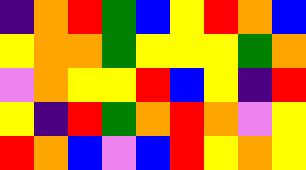[["indigo", "orange", "red", "green", "blue", "yellow", "red", "orange", "blue"], ["yellow", "orange", "orange", "green", "yellow", "yellow", "yellow", "green", "orange"], ["violet", "orange", "yellow", "yellow", "red", "blue", "yellow", "indigo", "red"], ["yellow", "indigo", "red", "green", "orange", "red", "orange", "violet", "yellow"], ["red", "orange", "blue", "violet", "blue", "red", "yellow", "orange", "yellow"]]